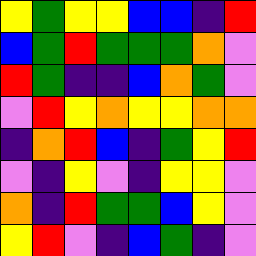[["yellow", "green", "yellow", "yellow", "blue", "blue", "indigo", "red"], ["blue", "green", "red", "green", "green", "green", "orange", "violet"], ["red", "green", "indigo", "indigo", "blue", "orange", "green", "violet"], ["violet", "red", "yellow", "orange", "yellow", "yellow", "orange", "orange"], ["indigo", "orange", "red", "blue", "indigo", "green", "yellow", "red"], ["violet", "indigo", "yellow", "violet", "indigo", "yellow", "yellow", "violet"], ["orange", "indigo", "red", "green", "green", "blue", "yellow", "violet"], ["yellow", "red", "violet", "indigo", "blue", "green", "indigo", "violet"]]